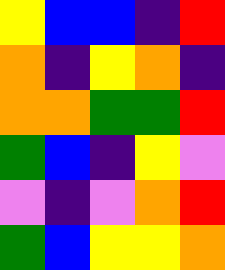[["yellow", "blue", "blue", "indigo", "red"], ["orange", "indigo", "yellow", "orange", "indigo"], ["orange", "orange", "green", "green", "red"], ["green", "blue", "indigo", "yellow", "violet"], ["violet", "indigo", "violet", "orange", "red"], ["green", "blue", "yellow", "yellow", "orange"]]